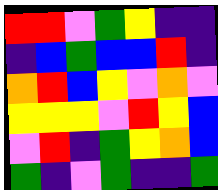[["red", "red", "violet", "green", "yellow", "indigo", "indigo"], ["indigo", "blue", "green", "blue", "blue", "red", "indigo"], ["orange", "red", "blue", "yellow", "violet", "orange", "violet"], ["yellow", "yellow", "yellow", "violet", "red", "yellow", "blue"], ["violet", "red", "indigo", "green", "yellow", "orange", "blue"], ["green", "indigo", "violet", "green", "indigo", "indigo", "green"]]